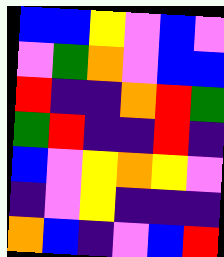[["blue", "blue", "yellow", "violet", "blue", "violet"], ["violet", "green", "orange", "violet", "blue", "blue"], ["red", "indigo", "indigo", "orange", "red", "green"], ["green", "red", "indigo", "indigo", "red", "indigo"], ["blue", "violet", "yellow", "orange", "yellow", "violet"], ["indigo", "violet", "yellow", "indigo", "indigo", "indigo"], ["orange", "blue", "indigo", "violet", "blue", "red"]]